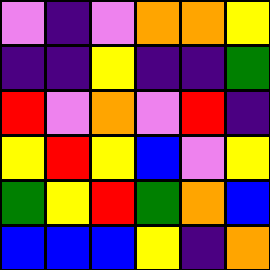[["violet", "indigo", "violet", "orange", "orange", "yellow"], ["indigo", "indigo", "yellow", "indigo", "indigo", "green"], ["red", "violet", "orange", "violet", "red", "indigo"], ["yellow", "red", "yellow", "blue", "violet", "yellow"], ["green", "yellow", "red", "green", "orange", "blue"], ["blue", "blue", "blue", "yellow", "indigo", "orange"]]